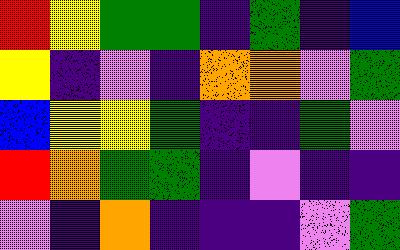[["red", "yellow", "green", "green", "indigo", "green", "indigo", "blue"], ["yellow", "indigo", "violet", "indigo", "orange", "orange", "violet", "green"], ["blue", "yellow", "yellow", "green", "indigo", "indigo", "green", "violet"], ["red", "orange", "green", "green", "indigo", "violet", "indigo", "indigo"], ["violet", "indigo", "orange", "indigo", "indigo", "indigo", "violet", "green"]]